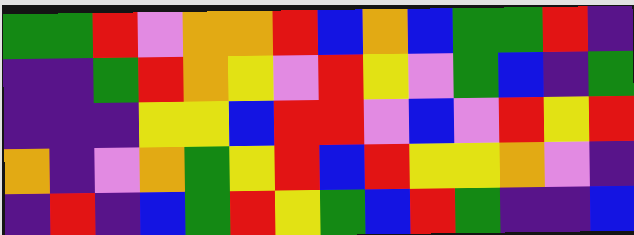[["green", "green", "red", "violet", "orange", "orange", "red", "blue", "orange", "blue", "green", "green", "red", "indigo"], ["indigo", "indigo", "green", "red", "orange", "yellow", "violet", "red", "yellow", "violet", "green", "blue", "indigo", "green"], ["indigo", "indigo", "indigo", "yellow", "yellow", "blue", "red", "red", "violet", "blue", "violet", "red", "yellow", "red"], ["orange", "indigo", "violet", "orange", "green", "yellow", "red", "blue", "red", "yellow", "yellow", "orange", "violet", "indigo"], ["indigo", "red", "indigo", "blue", "green", "red", "yellow", "green", "blue", "red", "green", "indigo", "indigo", "blue"]]